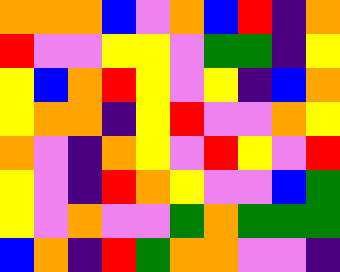[["orange", "orange", "orange", "blue", "violet", "orange", "blue", "red", "indigo", "orange"], ["red", "violet", "violet", "yellow", "yellow", "violet", "green", "green", "indigo", "yellow"], ["yellow", "blue", "orange", "red", "yellow", "violet", "yellow", "indigo", "blue", "orange"], ["yellow", "orange", "orange", "indigo", "yellow", "red", "violet", "violet", "orange", "yellow"], ["orange", "violet", "indigo", "orange", "yellow", "violet", "red", "yellow", "violet", "red"], ["yellow", "violet", "indigo", "red", "orange", "yellow", "violet", "violet", "blue", "green"], ["yellow", "violet", "orange", "violet", "violet", "green", "orange", "green", "green", "green"], ["blue", "orange", "indigo", "red", "green", "orange", "orange", "violet", "violet", "indigo"]]